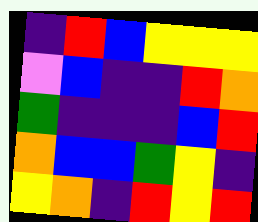[["indigo", "red", "blue", "yellow", "yellow", "yellow"], ["violet", "blue", "indigo", "indigo", "red", "orange"], ["green", "indigo", "indigo", "indigo", "blue", "red"], ["orange", "blue", "blue", "green", "yellow", "indigo"], ["yellow", "orange", "indigo", "red", "yellow", "red"]]